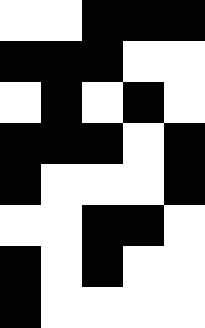[["white", "white", "black", "black", "black"], ["black", "black", "black", "white", "white"], ["white", "black", "white", "black", "white"], ["black", "black", "black", "white", "black"], ["black", "white", "white", "white", "black"], ["white", "white", "black", "black", "white"], ["black", "white", "black", "white", "white"], ["black", "white", "white", "white", "white"]]